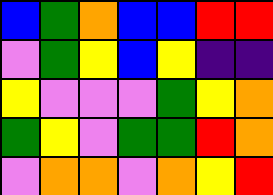[["blue", "green", "orange", "blue", "blue", "red", "red"], ["violet", "green", "yellow", "blue", "yellow", "indigo", "indigo"], ["yellow", "violet", "violet", "violet", "green", "yellow", "orange"], ["green", "yellow", "violet", "green", "green", "red", "orange"], ["violet", "orange", "orange", "violet", "orange", "yellow", "red"]]